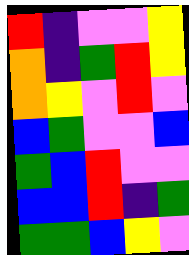[["red", "indigo", "violet", "violet", "yellow"], ["orange", "indigo", "green", "red", "yellow"], ["orange", "yellow", "violet", "red", "violet"], ["blue", "green", "violet", "violet", "blue"], ["green", "blue", "red", "violet", "violet"], ["blue", "blue", "red", "indigo", "green"], ["green", "green", "blue", "yellow", "violet"]]